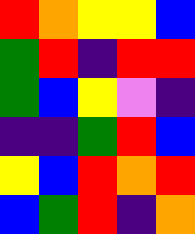[["red", "orange", "yellow", "yellow", "blue"], ["green", "red", "indigo", "red", "red"], ["green", "blue", "yellow", "violet", "indigo"], ["indigo", "indigo", "green", "red", "blue"], ["yellow", "blue", "red", "orange", "red"], ["blue", "green", "red", "indigo", "orange"]]